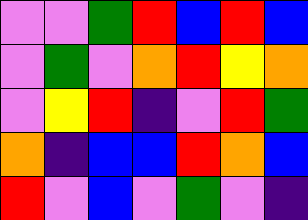[["violet", "violet", "green", "red", "blue", "red", "blue"], ["violet", "green", "violet", "orange", "red", "yellow", "orange"], ["violet", "yellow", "red", "indigo", "violet", "red", "green"], ["orange", "indigo", "blue", "blue", "red", "orange", "blue"], ["red", "violet", "blue", "violet", "green", "violet", "indigo"]]